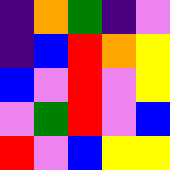[["indigo", "orange", "green", "indigo", "violet"], ["indigo", "blue", "red", "orange", "yellow"], ["blue", "violet", "red", "violet", "yellow"], ["violet", "green", "red", "violet", "blue"], ["red", "violet", "blue", "yellow", "yellow"]]